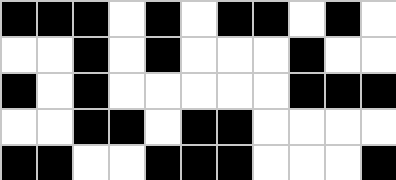[["black", "black", "black", "white", "black", "white", "black", "black", "white", "black", "white"], ["white", "white", "black", "white", "black", "white", "white", "white", "black", "white", "white"], ["black", "white", "black", "white", "white", "white", "white", "white", "black", "black", "black"], ["white", "white", "black", "black", "white", "black", "black", "white", "white", "white", "white"], ["black", "black", "white", "white", "black", "black", "black", "white", "white", "white", "black"]]